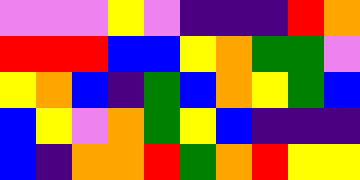[["violet", "violet", "violet", "yellow", "violet", "indigo", "indigo", "indigo", "red", "orange"], ["red", "red", "red", "blue", "blue", "yellow", "orange", "green", "green", "violet"], ["yellow", "orange", "blue", "indigo", "green", "blue", "orange", "yellow", "green", "blue"], ["blue", "yellow", "violet", "orange", "green", "yellow", "blue", "indigo", "indigo", "indigo"], ["blue", "indigo", "orange", "orange", "red", "green", "orange", "red", "yellow", "yellow"]]